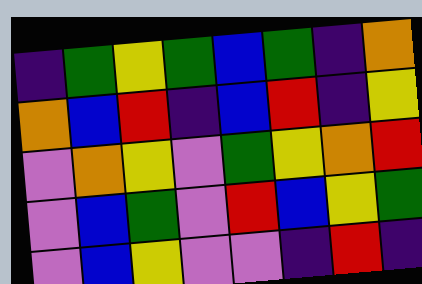[["indigo", "green", "yellow", "green", "blue", "green", "indigo", "orange"], ["orange", "blue", "red", "indigo", "blue", "red", "indigo", "yellow"], ["violet", "orange", "yellow", "violet", "green", "yellow", "orange", "red"], ["violet", "blue", "green", "violet", "red", "blue", "yellow", "green"], ["violet", "blue", "yellow", "violet", "violet", "indigo", "red", "indigo"]]